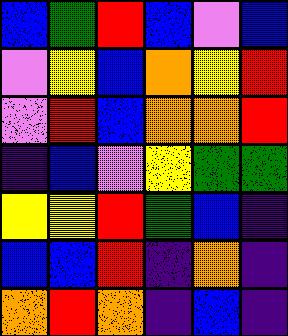[["blue", "green", "red", "blue", "violet", "blue"], ["violet", "yellow", "blue", "orange", "yellow", "red"], ["violet", "red", "blue", "orange", "orange", "red"], ["indigo", "blue", "violet", "yellow", "green", "green"], ["yellow", "yellow", "red", "green", "blue", "indigo"], ["blue", "blue", "red", "indigo", "orange", "indigo"], ["orange", "red", "orange", "indigo", "blue", "indigo"]]